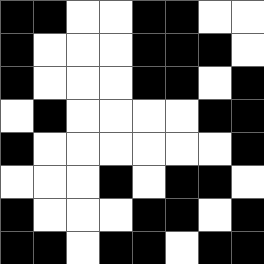[["black", "black", "white", "white", "black", "black", "white", "white"], ["black", "white", "white", "white", "black", "black", "black", "white"], ["black", "white", "white", "white", "black", "black", "white", "black"], ["white", "black", "white", "white", "white", "white", "black", "black"], ["black", "white", "white", "white", "white", "white", "white", "black"], ["white", "white", "white", "black", "white", "black", "black", "white"], ["black", "white", "white", "white", "black", "black", "white", "black"], ["black", "black", "white", "black", "black", "white", "black", "black"]]